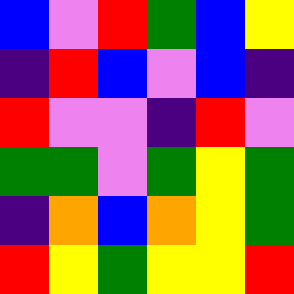[["blue", "violet", "red", "green", "blue", "yellow"], ["indigo", "red", "blue", "violet", "blue", "indigo"], ["red", "violet", "violet", "indigo", "red", "violet"], ["green", "green", "violet", "green", "yellow", "green"], ["indigo", "orange", "blue", "orange", "yellow", "green"], ["red", "yellow", "green", "yellow", "yellow", "red"]]